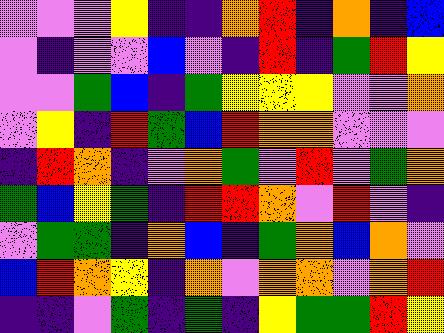[["violet", "violet", "violet", "yellow", "indigo", "indigo", "orange", "red", "indigo", "orange", "indigo", "blue"], ["violet", "indigo", "violet", "violet", "blue", "violet", "indigo", "red", "indigo", "green", "red", "yellow"], ["violet", "violet", "green", "blue", "indigo", "green", "yellow", "yellow", "yellow", "violet", "violet", "orange"], ["violet", "yellow", "indigo", "red", "green", "blue", "red", "orange", "orange", "violet", "violet", "violet"], ["indigo", "red", "orange", "indigo", "violet", "orange", "green", "violet", "red", "violet", "green", "orange"], ["green", "blue", "yellow", "green", "indigo", "red", "red", "orange", "violet", "red", "violet", "indigo"], ["violet", "green", "green", "indigo", "orange", "blue", "indigo", "green", "orange", "blue", "orange", "violet"], ["blue", "red", "orange", "yellow", "indigo", "orange", "violet", "orange", "orange", "violet", "orange", "red"], ["indigo", "indigo", "violet", "green", "indigo", "green", "indigo", "yellow", "green", "green", "red", "yellow"]]